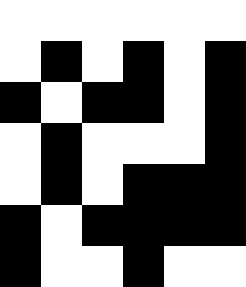[["white", "white", "white", "white", "white", "white"], ["white", "black", "white", "black", "white", "black"], ["black", "white", "black", "black", "white", "black"], ["white", "black", "white", "white", "white", "black"], ["white", "black", "white", "black", "black", "black"], ["black", "white", "black", "black", "black", "black"], ["black", "white", "white", "black", "white", "white"]]